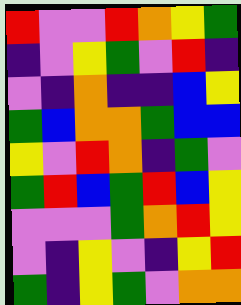[["red", "violet", "violet", "red", "orange", "yellow", "green"], ["indigo", "violet", "yellow", "green", "violet", "red", "indigo"], ["violet", "indigo", "orange", "indigo", "indigo", "blue", "yellow"], ["green", "blue", "orange", "orange", "green", "blue", "blue"], ["yellow", "violet", "red", "orange", "indigo", "green", "violet"], ["green", "red", "blue", "green", "red", "blue", "yellow"], ["violet", "violet", "violet", "green", "orange", "red", "yellow"], ["violet", "indigo", "yellow", "violet", "indigo", "yellow", "red"], ["green", "indigo", "yellow", "green", "violet", "orange", "orange"]]